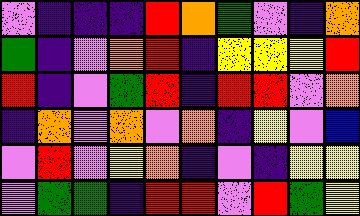[["violet", "indigo", "indigo", "indigo", "red", "orange", "green", "violet", "indigo", "orange"], ["green", "indigo", "violet", "orange", "red", "indigo", "yellow", "yellow", "yellow", "red"], ["red", "indigo", "violet", "green", "red", "indigo", "red", "red", "violet", "orange"], ["indigo", "orange", "violet", "orange", "violet", "orange", "indigo", "yellow", "violet", "blue"], ["violet", "red", "violet", "yellow", "orange", "indigo", "violet", "indigo", "yellow", "yellow"], ["violet", "green", "green", "indigo", "red", "red", "violet", "red", "green", "yellow"]]